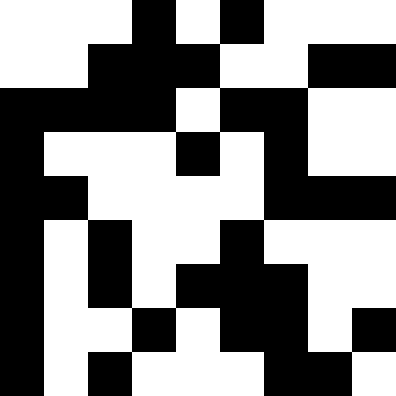[["white", "white", "white", "black", "white", "black", "white", "white", "white"], ["white", "white", "black", "black", "black", "white", "white", "black", "black"], ["black", "black", "black", "black", "white", "black", "black", "white", "white"], ["black", "white", "white", "white", "black", "white", "black", "white", "white"], ["black", "black", "white", "white", "white", "white", "black", "black", "black"], ["black", "white", "black", "white", "white", "black", "white", "white", "white"], ["black", "white", "black", "white", "black", "black", "black", "white", "white"], ["black", "white", "white", "black", "white", "black", "black", "white", "black"], ["black", "white", "black", "white", "white", "white", "black", "black", "white"]]